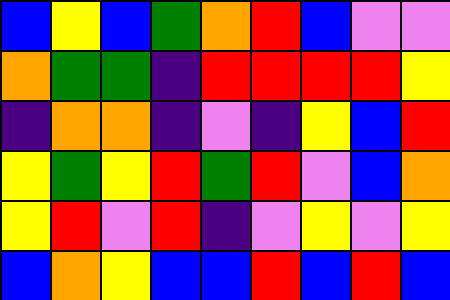[["blue", "yellow", "blue", "green", "orange", "red", "blue", "violet", "violet"], ["orange", "green", "green", "indigo", "red", "red", "red", "red", "yellow"], ["indigo", "orange", "orange", "indigo", "violet", "indigo", "yellow", "blue", "red"], ["yellow", "green", "yellow", "red", "green", "red", "violet", "blue", "orange"], ["yellow", "red", "violet", "red", "indigo", "violet", "yellow", "violet", "yellow"], ["blue", "orange", "yellow", "blue", "blue", "red", "blue", "red", "blue"]]